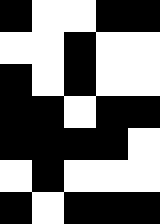[["black", "white", "white", "black", "black"], ["white", "white", "black", "white", "white"], ["black", "white", "black", "white", "white"], ["black", "black", "white", "black", "black"], ["black", "black", "black", "black", "white"], ["white", "black", "white", "white", "white"], ["black", "white", "black", "black", "black"]]